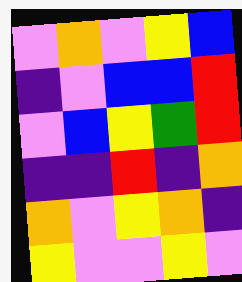[["violet", "orange", "violet", "yellow", "blue"], ["indigo", "violet", "blue", "blue", "red"], ["violet", "blue", "yellow", "green", "red"], ["indigo", "indigo", "red", "indigo", "orange"], ["orange", "violet", "yellow", "orange", "indigo"], ["yellow", "violet", "violet", "yellow", "violet"]]